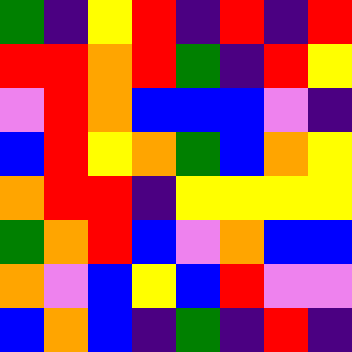[["green", "indigo", "yellow", "red", "indigo", "red", "indigo", "red"], ["red", "red", "orange", "red", "green", "indigo", "red", "yellow"], ["violet", "red", "orange", "blue", "blue", "blue", "violet", "indigo"], ["blue", "red", "yellow", "orange", "green", "blue", "orange", "yellow"], ["orange", "red", "red", "indigo", "yellow", "yellow", "yellow", "yellow"], ["green", "orange", "red", "blue", "violet", "orange", "blue", "blue"], ["orange", "violet", "blue", "yellow", "blue", "red", "violet", "violet"], ["blue", "orange", "blue", "indigo", "green", "indigo", "red", "indigo"]]